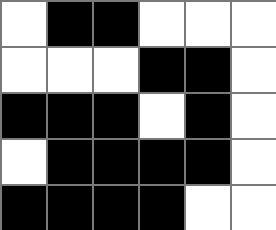[["white", "black", "black", "white", "white", "white"], ["white", "white", "white", "black", "black", "white"], ["black", "black", "black", "white", "black", "white"], ["white", "black", "black", "black", "black", "white"], ["black", "black", "black", "black", "white", "white"]]